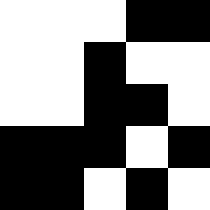[["white", "white", "white", "black", "black"], ["white", "white", "black", "white", "white"], ["white", "white", "black", "black", "white"], ["black", "black", "black", "white", "black"], ["black", "black", "white", "black", "white"]]